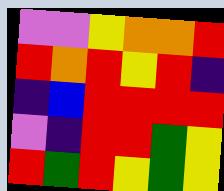[["violet", "violet", "yellow", "orange", "orange", "red"], ["red", "orange", "red", "yellow", "red", "indigo"], ["indigo", "blue", "red", "red", "red", "red"], ["violet", "indigo", "red", "red", "green", "yellow"], ["red", "green", "red", "yellow", "green", "yellow"]]